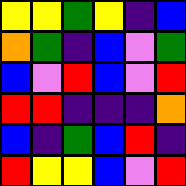[["yellow", "yellow", "green", "yellow", "indigo", "blue"], ["orange", "green", "indigo", "blue", "violet", "green"], ["blue", "violet", "red", "blue", "violet", "red"], ["red", "red", "indigo", "indigo", "indigo", "orange"], ["blue", "indigo", "green", "blue", "red", "indigo"], ["red", "yellow", "yellow", "blue", "violet", "red"]]